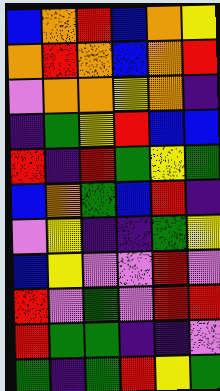[["blue", "orange", "red", "blue", "orange", "yellow"], ["orange", "red", "orange", "blue", "orange", "red"], ["violet", "orange", "orange", "yellow", "orange", "indigo"], ["indigo", "green", "yellow", "red", "blue", "blue"], ["red", "indigo", "red", "green", "yellow", "green"], ["blue", "orange", "green", "blue", "red", "indigo"], ["violet", "yellow", "indigo", "indigo", "green", "yellow"], ["blue", "yellow", "violet", "violet", "red", "violet"], ["red", "violet", "green", "violet", "red", "red"], ["red", "green", "green", "indigo", "indigo", "violet"], ["green", "indigo", "green", "red", "yellow", "green"]]